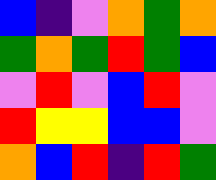[["blue", "indigo", "violet", "orange", "green", "orange"], ["green", "orange", "green", "red", "green", "blue"], ["violet", "red", "violet", "blue", "red", "violet"], ["red", "yellow", "yellow", "blue", "blue", "violet"], ["orange", "blue", "red", "indigo", "red", "green"]]